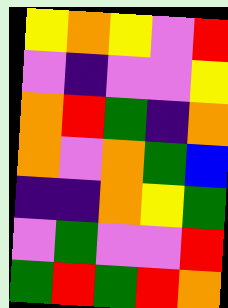[["yellow", "orange", "yellow", "violet", "red"], ["violet", "indigo", "violet", "violet", "yellow"], ["orange", "red", "green", "indigo", "orange"], ["orange", "violet", "orange", "green", "blue"], ["indigo", "indigo", "orange", "yellow", "green"], ["violet", "green", "violet", "violet", "red"], ["green", "red", "green", "red", "orange"]]